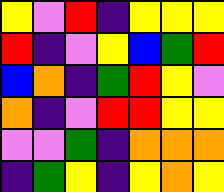[["yellow", "violet", "red", "indigo", "yellow", "yellow", "yellow"], ["red", "indigo", "violet", "yellow", "blue", "green", "red"], ["blue", "orange", "indigo", "green", "red", "yellow", "violet"], ["orange", "indigo", "violet", "red", "red", "yellow", "yellow"], ["violet", "violet", "green", "indigo", "orange", "orange", "orange"], ["indigo", "green", "yellow", "indigo", "yellow", "orange", "yellow"]]